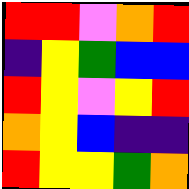[["red", "red", "violet", "orange", "red"], ["indigo", "yellow", "green", "blue", "blue"], ["red", "yellow", "violet", "yellow", "red"], ["orange", "yellow", "blue", "indigo", "indigo"], ["red", "yellow", "yellow", "green", "orange"]]